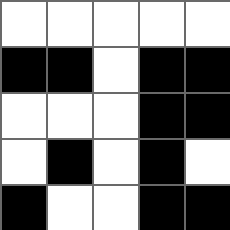[["white", "white", "white", "white", "white"], ["black", "black", "white", "black", "black"], ["white", "white", "white", "black", "black"], ["white", "black", "white", "black", "white"], ["black", "white", "white", "black", "black"]]